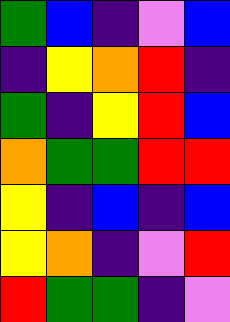[["green", "blue", "indigo", "violet", "blue"], ["indigo", "yellow", "orange", "red", "indigo"], ["green", "indigo", "yellow", "red", "blue"], ["orange", "green", "green", "red", "red"], ["yellow", "indigo", "blue", "indigo", "blue"], ["yellow", "orange", "indigo", "violet", "red"], ["red", "green", "green", "indigo", "violet"]]